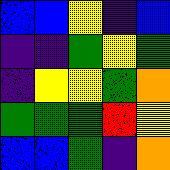[["blue", "blue", "yellow", "indigo", "blue"], ["indigo", "indigo", "green", "yellow", "green"], ["indigo", "yellow", "yellow", "green", "orange"], ["green", "green", "green", "red", "yellow"], ["blue", "blue", "green", "indigo", "orange"]]